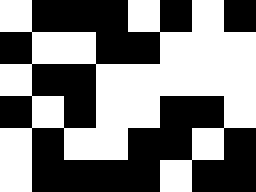[["white", "black", "black", "black", "white", "black", "white", "black"], ["black", "white", "white", "black", "black", "white", "white", "white"], ["white", "black", "black", "white", "white", "white", "white", "white"], ["black", "white", "black", "white", "white", "black", "black", "white"], ["white", "black", "white", "white", "black", "black", "white", "black"], ["white", "black", "black", "black", "black", "white", "black", "black"]]